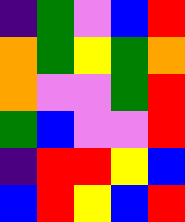[["indigo", "green", "violet", "blue", "red"], ["orange", "green", "yellow", "green", "orange"], ["orange", "violet", "violet", "green", "red"], ["green", "blue", "violet", "violet", "red"], ["indigo", "red", "red", "yellow", "blue"], ["blue", "red", "yellow", "blue", "red"]]